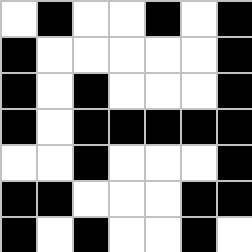[["white", "black", "white", "white", "black", "white", "black"], ["black", "white", "white", "white", "white", "white", "black"], ["black", "white", "black", "white", "white", "white", "black"], ["black", "white", "black", "black", "black", "black", "black"], ["white", "white", "black", "white", "white", "white", "black"], ["black", "black", "white", "white", "white", "black", "black"], ["black", "white", "black", "white", "white", "black", "white"]]